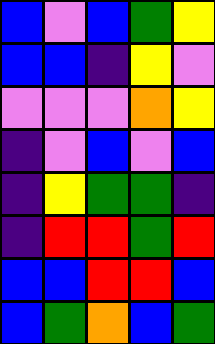[["blue", "violet", "blue", "green", "yellow"], ["blue", "blue", "indigo", "yellow", "violet"], ["violet", "violet", "violet", "orange", "yellow"], ["indigo", "violet", "blue", "violet", "blue"], ["indigo", "yellow", "green", "green", "indigo"], ["indigo", "red", "red", "green", "red"], ["blue", "blue", "red", "red", "blue"], ["blue", "green", "orange", "blue", "green"]]